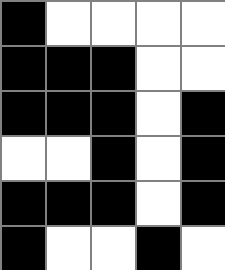[["black", "white", "white", "white", "white"], ["black", "black", "black", "white", "white"], ["black", "black", "black", "white", "black"], ["white", "white", "black", "white", "black"], ["black", "black", "black", "white", "black"], ["black", "white", "white", "black", "white"]]